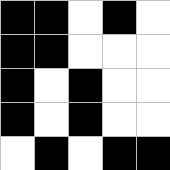[["black", "black", "white", "black", "white"], ["black", "black", "white", "white", "white"], ["black", "white", "black", "white", "white"], ["black", "white", "black", "white", "white"], ["white", "black", "white", "black", "black"]]